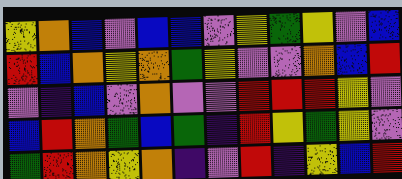[["yellow", "orange", "blue", "violet", "blue", "blue", "violet", "yellow", "green", "yellow", "violet", "blue"], ["red", "blue", "orange", "yellow", "orange", "green", "yellow", "violet", "violet", "orange", "blue", "red"], ["violet", "indigo", "blue", "violet", "orange", "violet", "violet", "red", "red", "red", "yellow", "violet"], ["blue", "red", "orange", "green", "blue", "green", "indigo", "red", "yellow", "green", "yellow", "violet"], ["green", "red", "orange", "yellow", "orange", "indigo", "violet", "red", "indigo", "yellow", "blue", "red"]]